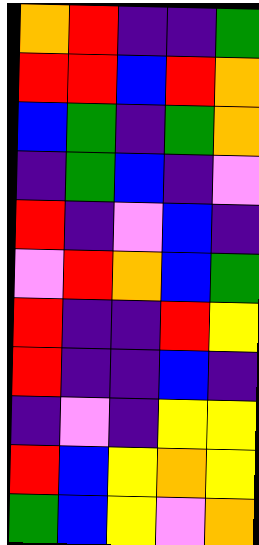[["orange", "red", "indigo", "indigo", "green"], ["red", "red", "blue", "red", "orange"], ["blue", "green", "indigo", "green", "orange"], ["indigo", "green", "blue", "indigo", "violet"], ["red", "indigo", "violet", "blue", "indigo"], ["violet", "red", "orange", "blue", "green"], ["red", "indigo", "indigo", "red", "yellow"], ["red", "indigo", "indigo", "blue", "indigo"], ["indigo", "violet", "indigo", "yellow", "yellow"], ["red", "blue", "yellow", "orange", "yellow"], ["green", "blue", "yellow", "violet", "orange"]]